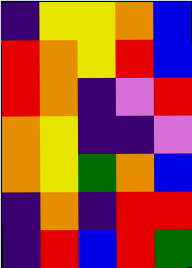[["indigo", "yellow", "yellow", "orange", "blue"], ["red", "orange", "yellow", "red", "blue"], ["red", "orange", "indigo", "violet", "red"], ["orange", "yellow", "indigo", "indigo", "violet"], ["orange", "yellow", "green", "orange", "blue"], ["indigo", "orange", "indigo", "red", "red"], ["indigo", "red", "blue", "red", "green"]]